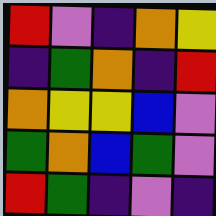[["red", "violet", "indigo", "orange", "yellow"], ["indigo", "green", "orange", "indigo", "red"], ["orange", "yellow", "yellow", "blue", "violet"], ["green", "orange", "blue", "green", "violet"], ["red", "green", "indigo", "violet", "indigo"]]